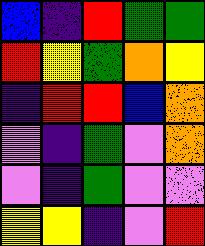[["blue", "indigo", "red", "green", "green"], ["red", "yellow", "green", "orange", "yellow"], ["indigo", "red", "red", "blue", "orange"], ["violet", "indigo", "green", "violet", "orange"], ["violet", "indigo", "green", "violet", "violet"], ["yellow", "yellow", "indigo", "violet", "red"]]